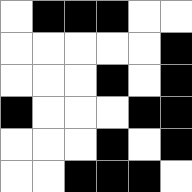[["white", "black", "black", "black", "white", "white"], ["white", "white", "white", "white", "white", "black"], ["white", "white", "white", "black", "white", "black"], ["black", "white", "white", "white", "black", "black"], ["white", "white", "white", "black", "white", "black"], ["white", "white", "black", "black", "black", "white"]]